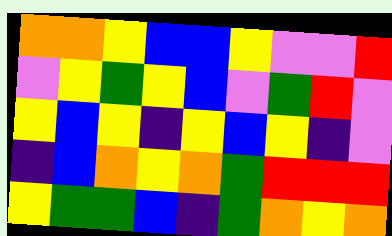[["orange", "orange", "yellow", "blue", "blue", "yellow", "violet", "violet", "red"], ["violet", "yellow", "green", "yellow", "blue", "violet", "green", "red", "violet"], ["yellow", "blue", "yellow", "indigo", "yellow", "blue", "yellow", "indigo", "violet"], ["indigo", "blue", "orange", "yellow", "orange", "green", "red", "red", "red"], ["yellow", "green", "green", "blue", "indigo", "green", "orange", "yellow", "orange"]]